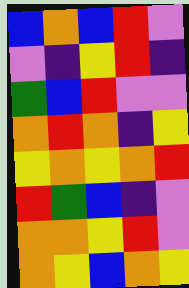[["blue", "orange", "blue", "red", "violet"], ["violet", "indigo", "yellow", "red", "indigo"], ["green", "blue", "red", "violet", "violet"], ["orange", "red", "orange", "indigo", "yellow"], ["yellow", "orange", "yellow", "orange", "red"], ["red", "green", "blue", "indigo", "violet"], ["orange", "orange", "yellow", "red", "violet"], ["orange", "yellow", "blue", "orange", "yellow"]]